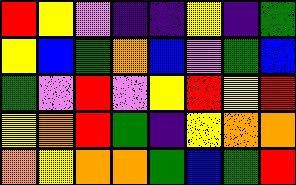[["red", "yellow", "violet", "indigo", "indigo", "yellow", "indigo", "green"], ["yellow", "blue", "green", "orange", "blue", "violet", "green", "blue"], ["green", "violet", "red", "violet", "yellow", "red", "yellow", "red"], ["yellow", "orange", "red", "green", "indigo", "yellow", "orange", "orange"], ["orange", "yellow", "orange", "orange", "green", "blue", "green", "red"]]